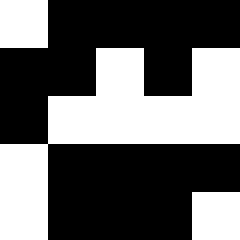[["white", "black", "black", "black", "black"], ["black", "black", "white", "black", "white"], ["black", "white", "white", "white", "white"], ["white", "black", "black", "black", "black"], ["white", "black", "black", "black", "white"]]